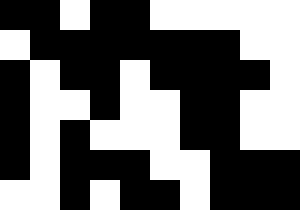[["black", "black", "white", "black", "black", "white", "white", "white", "white", "white"], ["white", "black", "black", "black", "black", "black", "black", "black", "white", "white"], ["black", "white", "black", "black", "white", "black", "black", "black", "black", "white"], ["black", "white", "white", "black", "white", "white", "black", "black", "white", "white"], ["black", "white", "black", "white", "white", "white", "black", "black", "white", "white"], ["black", "white", "black", "black", "black", "white", "white", "black", "black", "black"], ["white", "white", "black", "white", "black", "black", "white", "black", "black", "black"]]